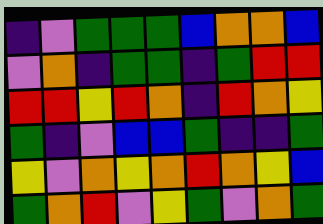[["indigo", "violet", "green", "green", "green", "blue", "orange", "orange", "blue"], ["violet", "orange", "indigo", "green", "green", "indigo", "green", "red", "red"], ["red", "red", "yellow", "red", "orange", "indigo", "red", "orange", "yellow"], ["green", "indigo", "violet", "blue", "blue", "green", "indigo", "indigo", "green"], ["yellow", "violet", "orange", "yellow", "orange", "red", "orange", "yellow", "blue"], ["green", "orange", "red", "violet", "yellow", "green", "violet", "orange", "green"]]